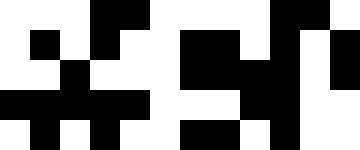[["white", "white", "white", "black", "black", "white", "white", "white", "white", "black", "black", "white"], ["white", "black", "white", "black", "white", "white", "black", "black", "white", "black", "white", "black"], ["white", "white", "black", "white", "white", "white", "black", "black", "black", "black", "white", "black"], ["black", "black", "black", "black", "black", "white", "white", "white", "black", "black", "white", "white"], ["white", "black", "white", "black", "white", "white", "black", "black", "white", "black", "white", "white"]]